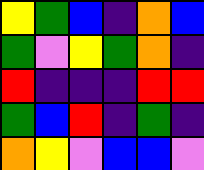[["yellow", "green", "blue", "indigo", "orange", "blue"], ["green", "violet", "yellow", "green", "orange", "indigo"], ["red", "indigo", "indigo", "indigo", "red", "red"], ["green", "blue", "red", "indigo", "green", "indigo"], ["orange", "yellow", "violet", "blue", "blue", "violet"]]